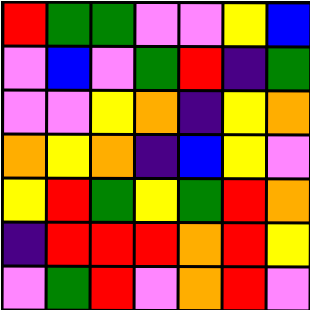[["red", "green", "green", "violet", "violet", "yellow", "blue"], ["violet", "blue", "violet", "green", "red", "indigo", "green"], ["violet", "violet", "yellow", "orange", "indigo", "yellow", "orange"], ["orange", "yellow", "orange", "indigo", "blue", "yellow", "violet"], ["yellow", "red", "green", "yellow", "green", "red", "orange"], ["indigo", "red", "red", "red", "orange", "red", "yellow"], ["violet", "green", "red", "violet", "orange", "red", "violet"]]